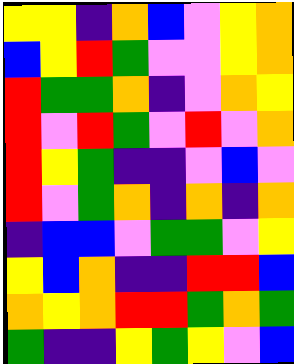[["yellow", "yellow", "indigo", "orange", "blue", "violet", "yellow", "orange"], ["blue", "yellow", "red", "green", "violet", "violet", "yellow", "orange"], ["red", "green", "green", "orange", "indigo", "violet", "orange", "yellow"], ["red", "violet", "red", "green", "violet", "red", "violet", "orange"], ["red", "yellow", "green", "indigo", "indigo", "violet", "blue", "violet"], ["red", "violet", "green", "orange", "indigo", "orange", "indigo", "orange"], ["indigo", "blue", "blue", "violet", "green", "green", "violet", "yellow"], ["yellow", "blue", "orange", "indigo", "indigo", "red", "red", "blue"], ["orange", "yellow", "orange", "red", "red", "green", "orange", "green"], ["green", "indigo", "indigo", "yellow", "green", "yellow", "violet", "blue"]]